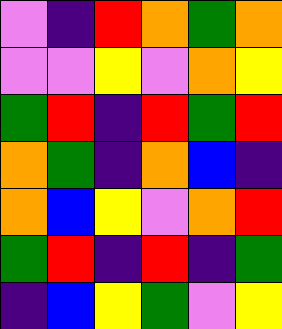[["violet", "indigo", "red", "orange", "green", "orange"], ["violet", "violet", "yellow", "violet", "orange", "yellow"], ["green", "red", "indigo", "red", "green", "red"], ["orange", "green", "indigo", "orange", "blue", "indigo"], ["orange", "blue", "yellow", "violet", "orange", "red"], ["green", "red", "indigo", "red", "indigo", "green"], ["indigo", "blue", "yellow", "green", "violet", "yellow"]]